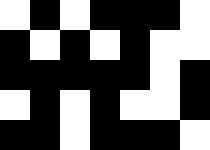[["white", "black", "white", "black", "black", "black", "white"], ["black", "white", "black", "white", "black", "white", "white"], ["black", "black", "black", "black", "black", "white", "black"], ["white", "black", "white", "black", "white", "white", "black"], ["black", "black", "white", "black", "black", "black", "white"]]